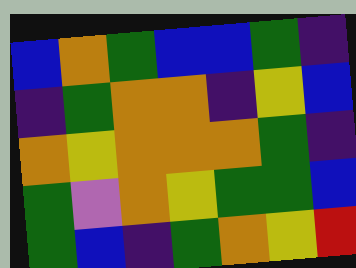[["blue", "orange", "green", "blue", "blue", "green", "indigo"], ["indigo", "green", "orange", "orange", "indigo", "yellow", "blue"], ["orange", "yellow", "orange", "orange", "orange", "green", "indigo"], ["green", "violet", "orange", "yellow", "green", "green", "blue"], ["green", "blue", "indigo", "green", "orange", "yellow", "red"]]